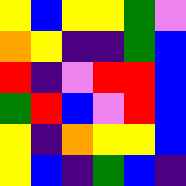[["yellow", "blue", "yellow", "yellow", "green", "violet"], ["orange", "yellow", "indigo", "indigo", "green", "blue"], ["red", "indigo", "violet", "red", "red", "blue"], ["green", "red", "blue", "violet", "red", "blue"], ["yellow", "indigo", "orange", "yellow", "yellow", "blue"], ["yellow", "blue", "indigo", "green", "blue", "indigo"]]